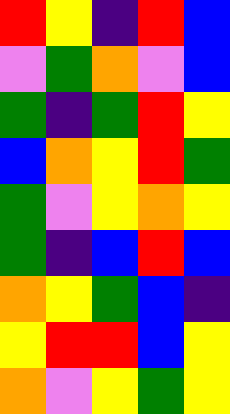[["red", "yellow", "indigo", "red", "blue"], ["violet", "green", "orange", "violet", "blue"], ["green", "indigo", "green", "red", "yellow"], ["blue", "orange", "yellow", "red", "green"], ["green", "violet", "yellow", "orange", "yellow"], ["green", "indigo", "blue", "red", "blue"], ["orange", "yellow", "green", "blue", "indigo"], ["yellow", "red", "red", "blue", "yellow"], ["orange", "violet", "yellow", "green", "yellow"]]